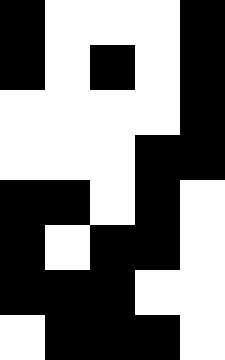[["black", "white", "white", "white", "black"], ["black", "white", "black", "white", "black"], ["white", "white", "white", "white", "black"], ["white", "white", "white", "black", "black"], ["black", "black", "white", "black", "white"], ["black", "white", "black", "black", "white"], ["black", "black", "black", "white", "white"], ["white", "black", "black", "black", "white"]]